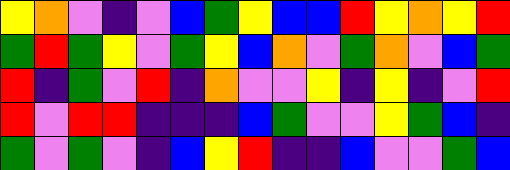[["yellow", "orange", "violet", "indigo", "violet", "blue", "green", "yellow", "blue", "blue", "red", "yellow", "orange", "yellow", "red"], ["green", "red", "green", "yellow", "violet", "green", "yellow", "blue", "orange", "violet", "green", "orange", "violet", "blue", "green"], ["red", "indigo", "green", "violet", "red", "indigo", "orange", "violet", "violet", "yellow", "indigo", "yellow", "indigo", "violet", "red"], ["red", "violet", "red", "red", "indigo", "indigo", "indigo", "blue", "green", "violet", "violet", "yellow", "green", "blue", "indigo"], ["green", "violet", "green", "violet", "indigo", "blue", "yellow", "red", "indigo", "indigo", "blue", "violet", "violet", "green", "blue"]]